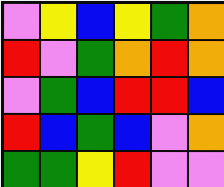[["violet", "yellow", "blue", "yellow", "green", "orange"], ["red", "violet", "green", "orange", "red", "orange"], ["violet", "green", "blue", "red", "red", "blue"], ["red", "blue", "green", "blue", "violet", "orange"], ["green", "green", "yellow", "red", "violet", "violet"]]